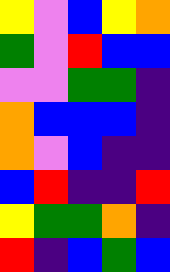[["yellow", "violet", "blue", "yellow", "orange"], ["green", "violet", "red", "blue", "blue"], ["violet", "violet", "green", "green", "indigo"], ["orange", "blue", "blue", "blue", "indigo"], ["orange", "violet", "blue", "indigo", "indigo"], ["blue", "red", "indigo", "indigo", "red"], ["yellow", "green", "green", "orange", "indigo"], ["red", "indigo", "blue", "green", "blue"]]